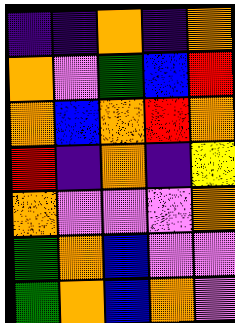[["indigo", "indigo", "orange", "indigo", "orange"], ["orange", "violet", "green", "blue", "red"], ["orange", "blue", "orange", "red", "orange"], ["red", "indigo", "orange", "indigo", "yellow"], ["orange", "violet", "violet", "violet", "orange"], ["green", "orange", "blue", "violet", "violet"], ["green", "orange", "blue", "orange", "violet"]]